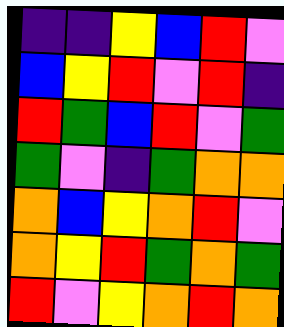[["indigo", "indigo", "yellow", "blue", "red", "violet"], ["blue", "yellow", "red", "violet", "red", "indigo"], ["red", "green", "blue", "red", "violet", "green"], ["green", "violet", "indigo", "green", "orange", "orange"], ["orange", "blue", "yellow", "orange", "red", "violet"], ["orange", "yellow", "red", "green", "orange", "green"], ["red", "violet", "yellow", "orange", "red", "orange"]]